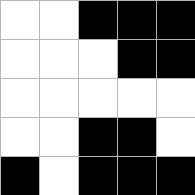[["white", "white", "black", "black", "black"], ["white", "white", "white", "black", "black"], ["white", "white", "white", "white", "white"], ["white", "white", "black", "black", "white"], ["black", "white", "black", "black", "black"]]